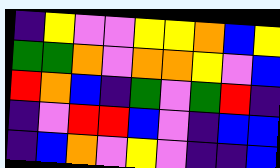[["indigo", "yellow", "violet", "violet", "yellow", "yellow", "orange", "blue", "yellow"], ["green", "green", "orange", "violet", "orange", "orange", "yellow", "violet", "blue"], ["red", "orange", "blue", "indigo", "green", "violet", "green", "red", "indigo"], ["indigo", "violet", "red", "red", "blue", "violet", "indigo", "blue", "blue"], ["indigo", "blue", "orange", "violet", "yellow", "violet", "indigo", "indigo", "blue"]]